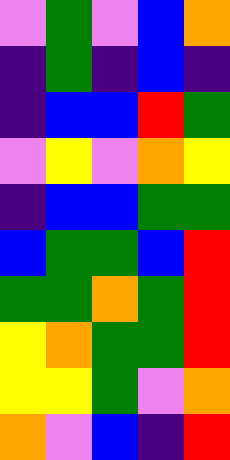[["violet", "green", "violet", "blue", "orange"], ["indigo", "green", "indigo", "blue", "indigo"], ["indigo", "blue", "blue", "red", "green"], ["violet", "yellow", "violet", "orange", "yellow"], ["indigo", "blue", "blue", "green", "green"], ["blue", "green", "green", "blue", "red"], ["green", "green", "orange", "green", "red"], ["yellow", "orange", "green", "green", "red"], ["yellow", "yellow", "green", "violet", "orange"], ["orange", "violet", "blue", "indigo", "red"]]